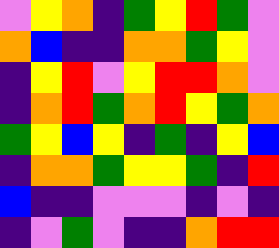[["violet", "yellow", "orange", "indigo", "green", "yellow", "red", "green", "violet"], ["orange", "blue", "indigo", "indigo", "orange", "orange", "green", "yellow", "violet"], ["indigo", "yellow", "red", "violet", "yellow", "red", "red", "orange", "violet"], ["indigo", "orange", "red", "green", "orange", "red", "yellow", "green", "orange"], ["green", "yellow", "blue", "yellow", "indigo", "green", "indigo", "yellow", "blue"], ["indigo", "orange", "orange", "green", "yellow", "yellow", "green", "indigo", "red"], ["blue", "indigo", "indigo", "violet", "violet", "violet", "indigo", "violet", "indigo"], ["indigo", "violet", "green", "violet", "indigo", "indigo", "orange", "red", "red"]]